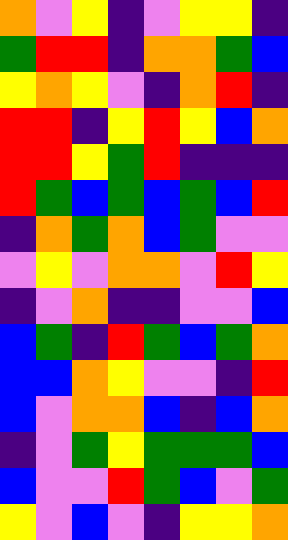[["orange", "violet", "yellow", "indigo", "violet", "yellow", "yellow", "indigo"], ["green", "red", "red", "indigo", "orange", "orange", "green", "blue"], ["yellow", "orange", "yellow", "violet", "indigo", "orange", "red", "indigo"], ["red", "red", "indigo", "yellow", "red", "yellow", "blue", "orange"], ["red", "red", "yellow", "green", "red", "indigo", "indigo", "indigo"], ["red", "green", "blue", "green", "blue", "green", "blue", "red"], ["indigo", "orange", "green", "orange", "blue", "green", "violet", "violet"], ["violet", "yellow", "violet", "orange", "orange", "violet", "red", "yellow"], ["indigo", "violet", "orange", "indigo", "indigo", "violet", "violet", "blue"], ["blue", "green", "indigo", "red", "green", "blue", "green", "orange"], ["blue", "blue", "orange", "yellow", "violet", "violet", "indigo", "red"], ["blue", "violet", "orange", "orange", "blue", "indigo", "blue", "orange"], ["indigo", "violet", "green", "yellow", "green", "green", "green", "blue"], ["blue", "violet", "violet", "red", "green", "blue", "violet", "green"], ["yellow", "violet", "blue", "violet", "indigo", "yellow", "yellow", "orange"]]